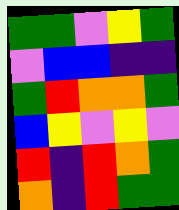[["green", "green", "violet", "yellow", "green"], ["violet", "blue", "blue", "indigo", "indigo"], ["green", "red", "orange", "orange", "green"], ["blue", "yellow", "violet", "yellow", "violet"], ["red", "indigo", "red", "orange", "green"], ["orange", "indigo", "red", "green", "green"]]